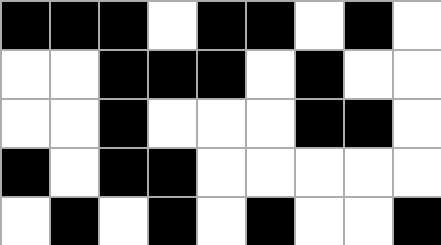[["black", "black", "black", "white", "black", "black", "white", "black", "white"], ["white", "white", "black", "black", "black", "white", "black", "white", "white"], ["white", "white", "black", "white", "white", "white", "black", "black", "white"], ["black", "white", "black", "black", "white", "white", "white", "white", "white"], ["white", "black", "white", "black", "white", "black", "white", "white", "black"]]